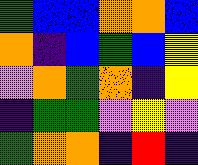[["green", "blue", "blue", "orange", "orange", "blue"], ["orange", "indigo", "blue", "green", "blue", "yellow"], ["violet", "orange", "green", "orange", "indigo", "yellow"], ["indigo", "green", "green", "violet", "yellow", "violet"], ["green", "orange", "orange", "indigo", "red", "indigo"]]